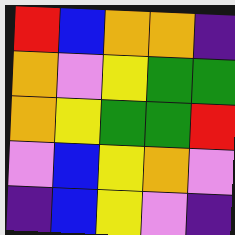[["red", "blue", "orange", "orange", "indigo"], ["orange", "violet", "yellow", "green", "green"], ["orange", "yellow", "green", "green", "red"], ["violet", "blue", "yellow", "orange", "violet"], ["indigo", "blue", "yellow", "violet", "indigo"]]